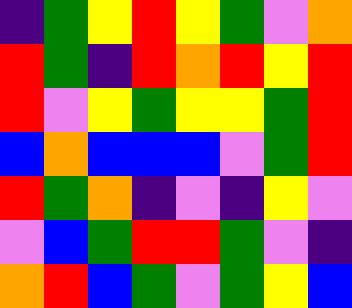[["indigo", "green", "yellow", "red", "yellow", "green", "violet", "orange"], ["red", "green", "indigo", "red", "orange", "red", "yellow", "red"], ["red", "violet", "yellow", "green", "yellow", "yellow", "green", "red"], ["blue", "orange", "blue", "blue", "blue", "violet", "green", "red"], ["red", "green", "orange", "indigo", "violet", "indigo", "yellow", "violet"], ["violet", "blue", "green", "red", "red", "green", "violet", "indigo"], ["orange", "red", "blue", "green", "violet", "green", "yellow", "blue"]]